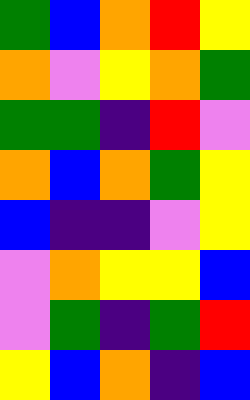[["green", "blue", "orange", "red", "yellow"], ["orange", "violet", "yellow", "orange", "green"], ["green", "green", "indigo", "red", "violet"], ["orange", "blue", "orange", "green", "yellow"], ["blue", "indigo", "indigo", "violet", "yellow"], ["violet", "orange", "yellow", "yellow", "blue"], ["violet", "green", "indigo", "green", "red"], ["yellow", "blue", "orange", "indigo", "blue"]]